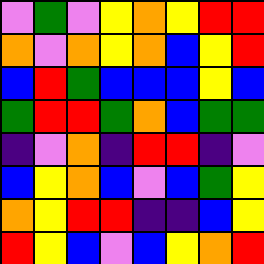[["violet", "green", "violet", "yellow", "orange", "yellow", "red", "red"], ["orange", "violet", "orange", "yellow", "orange", "blue", "yellow", "red"], ["blue", "red", "green", "blue", "blue", "blue", "yellow", "blue"], ["green", "red", "red", "green", "orange", "blue", "green", "green"], ["indigo", "violet", "orange", "indigo", "red", "red", "indigo", "violet"], ["blue", "yellow", "orange", "blue", "violet", "blue", "green", "yellow"], ["orange", "yellow", "red", "red", "indigo", "indigo", "blue", "yellow"], ["red", "yellow", "blue", "violet", "blue", "yellow", "orange", "red"]]